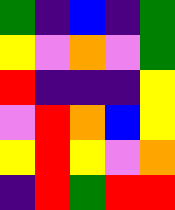[["green", "indigo", "blue", "indigo", "green"], ["yellow", "violet", "orange", "violet", "green"], ["red", "indigo", "indigo", "indigo", "yellow"], ["violet", "red", "orange", "blue", "yellow"], ["yellow", "red", "yellow", "violet", "orange"], ["indigo", "red", "green", "red", "red"]]